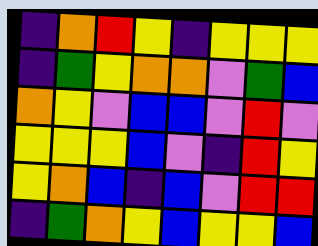[["indigo", "orange", "red", "yellow", "indigo", "yellow", "yellow", "yellow"], ["indigo", "green", "yellow", "orange", "orange", "violet", "green", "blue"], ["orange", "yellow", "violet", "blue", "blue", "violet", "red", "violet"], ["yellow", "yellow", "yellow", "blue", "violet", "indigo", "red", "yellow"], ["yellow", "orange", "blue", "indigo", "blue", "violet", "red", "red"], ["indigo", "green", "orange", "yellow", "blue", "yellow", "yellow", "blue"]]